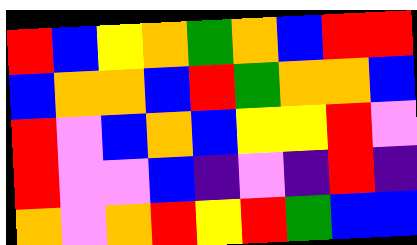[["red", "blue", "yellow", "orange", "green", "orange", "blue", "red", "red"], ["blue", "orange", "orange", "blue", "red", "green", "orange", "orange", "blue"], ["red", "violet", "blue", "orange", "blue", "yellow", "yellow", "red", "violet"], ["red", "violet", "violet", "blue", "indigo", "violet", "indigo", "red", "indigo"], ["orange", "violet", "orange", "red", "yellow", "red", "green", "blue", "blue"]]